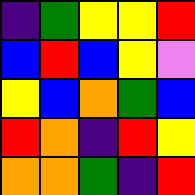[["indigo", "green", "yellow", "yellow", "red"], ["blue", "red", "blue", "yellow", "violet"], ["yellow", "blue", "orange", "green", "blue"], ["red", "orange", "indigo", "red", "yellow"], ["orange", "orange", "green", "indigo", "red"]]